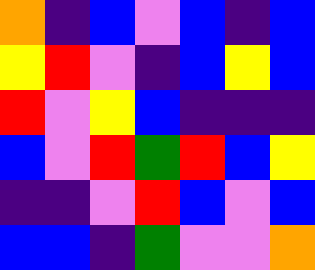[["orange", "indigo", "blue", "violet", "blue", "indigo", "blue"], ["yellow", "red", "violet", "indigo", "blue", "yellow", "blue"], ["red", "violet", "yellow", "blue", "indigo", "indigo", "indigo"], ["blue", "violet", "red", "green", "red", "blue", "yellow"], ["indigo", "indigo", "violet", "red", "blue", "violet", "blue"], ["blue", "blue", "indigo", "green", "violet", "violet", "orange"]]